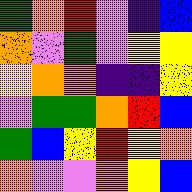[["green", "orange", "red", "violet", "indigo", "blue"], ["orange", "violet", "green", "violet", "yellow", "yellow"], ["yellow", "orange", "orange", "indigo", "indigo", "yellow"], ["violet", "green", "green", "orange", "red", "blue"], ["green", "blue", "yellow", "red", "yellow", "orange"], ["orange", "violet", "violet", "orange", "yellow", "blue"]]